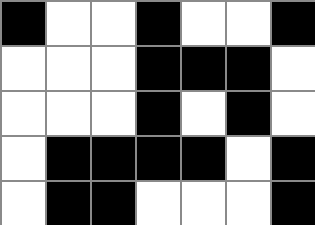[["black", "white", "white", "black", "white", "white", "black"], ["white", "white", "white", "black", "black", "black", "white"], ["white", "white", "white", "black", "white", "black", "white"], ["white", "black", "black", "black", "black", "white", "black"], ["white", "black", "black", "white", "white", "white", "black"]]